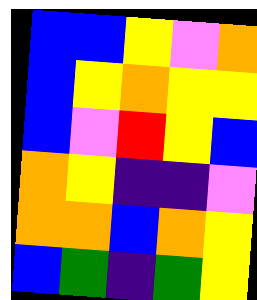[["blue", "blue", "yellow", "violet", "orange"], ["blue", "yellow", "orange", "yellow", "yellow"], ["blue", "violet", "red", "yellow", "blue"], ["orange", "yellow", "indigo", "indigo", "violet"], ["orange", "orange", "blue", "orange", "yellow"], ["blue", "green", "indigo", "green", "yellow"]]